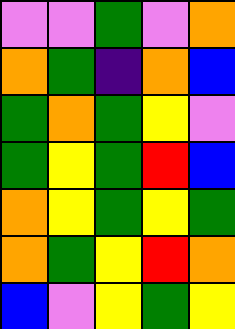[["violet", "violet", "green", "violet", "orange"], ["orange", "green", "indigo", "orange", "blue"], ["green", "orange", "green", "yellow", "violet"], ["green", "yellow", "green", "red", "blue"], ["orange", "yellow", "green", "yellow", "green"], ["orange", "green", "yellow", "red", "orange"], ["blue", "violet", "yellow", "green", "yellow"]]